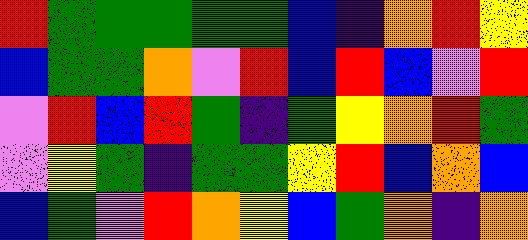[["red", "green", "green", "green", "green", "green", "blue", "indigo", "orange", "red", "yellow"], ["blue", "green", "green", "orange", "violet", "red", "blue", "red", "blue", "violet", "red"], ["violet", "red", "blue", "red", "green", "indigo", "green", "yellow", "orange", "red", "green"], ["violet", "yellow", "green", "indigo", "green", "green", "yellow", "red", "blue", "orange", "blue"], ["blue", "green", "violet", "red", "orange", "yellow", "blue", "green", "orange", "indigo", "orange"]]